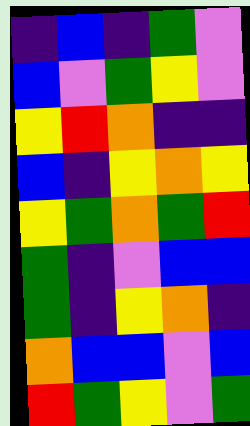[["indigo", "blue", "indigo", "green", "violet"], ["blue", "violet", "green", "yellow", "violet"], ["yellow", "red", "orange", "indigo", "indigo"], ["blue", "indigo", "yellow", "orange", "yellow"], ["yellow", "green", "orange", "green", "red"], ["green", "indigo", "violet", "blue", "blue"], ["green", "indigo", "yellow", "orange", "indigo"], ["orange", "blue", "blue", "violet", "blue"], ["red", "green", "yellow", "violet", "green"]]